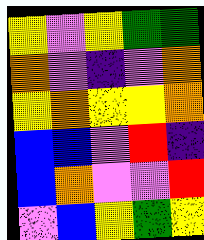[["yellow", "violet", "yellow", "green", "green"], ["orange", "violet", "indigo", "violet", "orange"], ["yellow", "orange", "yellow", "yellow", "orange"], ["blue", "blue", "violet", "red", "indigo"], ["blue", "orange", "violet", "violet", "red"], ["violet", "blue", "yellow", "green", "yellow"]]